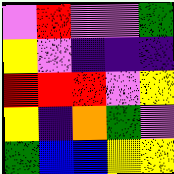[["violet", "red", "violet", "violet", "green"], ["yellow", "violet", "indigo", "indigo", "indigo"], ["red", "red", "red", "violet", "yellow"], ["yellow", "indigo", "orange", "green", "violet"], ["green", "blue", "blue", "yellow", "yellow"]]